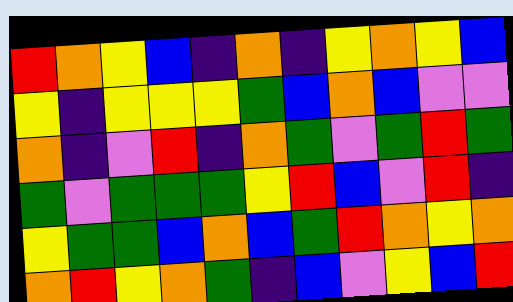[["red", "orange", "yellow", "blue", "indigo", "orange", "indigo", "yellow", "orange", "yellow", "blue"], ["yellow", "indigo", "yellow", "yellow", "yellow", "green", "blue", "orange", "blue", "violet", "violet"], ["orange", "indigo", "violet", "red", "indigo", "orange", "green", "violet", "green", "red", "green"], ["green", "violet", "green", "green", "green", "yellow", "red", "blue", "violet", "red", "indigo"], ["yellow", "green", "green", "blue", "orange", "blue", "green", "red", "orange", "yellow", "orange"], ["orange", "red", "yellow", "orange", "green", "indigo", "blue", "violet", "yellow", "blue", "red"]]